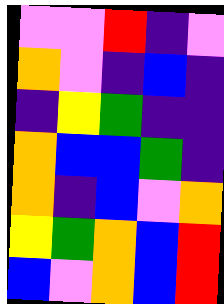[["violet", "violet", "red", "indigo", "violet"], ["orange", "violet", "indigo", "blue", "indigo"], ["indigo", "yellow", "green", "indigo", "indigo"], ["orange", "blue", "blue", "green", "indigo"], ["orange", "indigo", "blue", "violet", "orange"], ["yellow", "green", "orange", "blue", "red"], ["blue", "violet", "orange", "blue", "red"]]